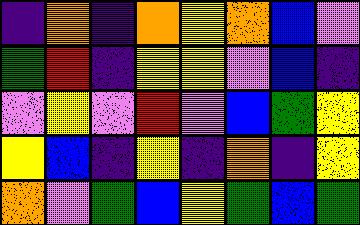[["indigo", "orange", "indigo", "orange", "yellow", "orange", "blue", "violet"], ["green", "red", "indigo", "yellow", "yellow", "violet", "blue", "indigo"], ["violet", "yellow", "violet", "red", "violet", "blue", "green", "yellow"], ["yellow", "blue", "indigo", "yellow", "indigo", "orange", "indigo", "yellow"], ["orange", "violet", "green", "blue", "yellow", "green", "blue", "green"]]